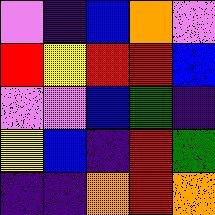[["violet", "indigo", "blue", "orange", "violet"], ["red", "yellow", "red", "red", "blue"], ["violet", "violet", "blue", "green", "indigo"], ["yellow", "blue", "indigo", "red", "green"], ["indigo", "indigo", "orange", "red", "orange"]]